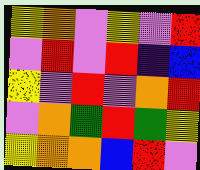[["yellow", "orange", "violet", "yellow", "violet", "red"], ["violet", "red", "violet", "red", "indigo", "blue"], ["yellow", "violet", "red", "violet", "orange", "red"], ["violet", "orange", "green", "red", "green", "yellow"], ["yellow", "orange", "orange", "blue", "red", "violet"]]